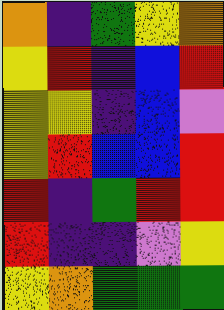[["orange", "indigo", "green", "yellow", "orange"], ["yellow", "red", "indigo", "blue", "red"], ["yellow", "yellow", "indigo", "blue", "violet"], ["yellow", "red", "blue", "blue", "red"], ["red", "indigo", "green", "red", "red"], ["red", "indigo", "indigo", "violet", "yellow"], ["yellow", "orange", "green", "green", "green"]]